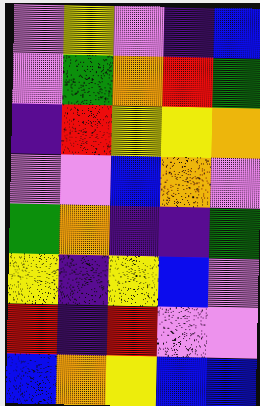[["violet", "yellow", "violet", "indigo", "blue"], ["violet", "green", "orange", "red", "green"], ["indigo", "red", "yellow", "yellow", "orange"], ["violet", "violet", "blue", "orange", "violet"], ["green", "orange", "indigo", "indigo", "green"], ["yellow", "indigo", "yellow", "blue", "violet"], ["red", "indigo", "red", "violet", "violet"], ["blue", "orange", "yellow", "blue", "blue"]]